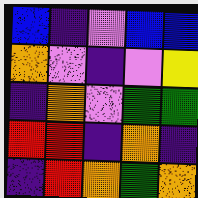[["blue", "indigo", "violet", "blue", "blue"], ["orange", "violet", "indigo", "violet", "yellow"], ["indigo", "orange", "violet", "green", "green"], ["red", "red", "indigo", "orange", "indigo"], ["indigo", "red", "orange", "green", "orange"]]